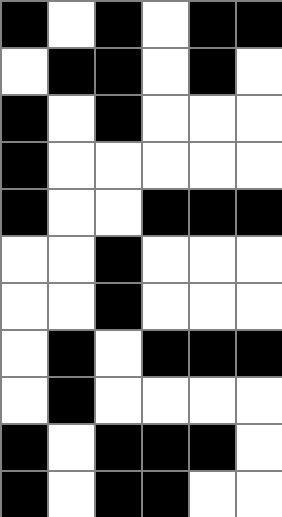[["black", "white", "black", "white", "black", "black"], ["white", "black", "black", "white", "black", "white"], ["black", "white", "black", "white", "white", "white"], ["black", "white", "white", "white", "white", "white"], ["black", "white", "white", "black", "black", "black"], ["white", "white", "black", "white", "white", "white"], ["white", "white", "black", "white", "white", "white"], ["white", "black", "white", "black", "black", "black"], ["white", "black", "white", "white", "white", "white"], ["black", "white", "black", "black", "black", "white"], ["black", "white", "black", "black", "white", "white"]]